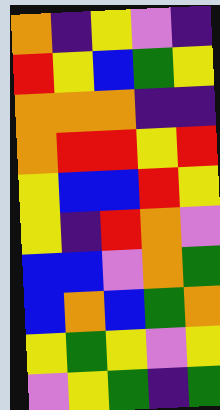[["orange", "indigo", "yellow", "violet", "indigo"], ["red", "yellow", "blue", "green", "yellow"], ["orange", "orange", "orange", "indigo", "indigo"], ["orange", "red", "red", "yellow", "red"], ["yellow", "blue", "blue", "red", "yellow"], ["yellow", "indigo", "red", "orange", "violet"], ["blue", "blue", "violet", "orange", "green"], ["blue", "orange", "blue", "green", "orange"], ["yellow", "green", "yellow", "violet", "yellow"], ["violet", "yellow", "green", "indigo", "green"]]